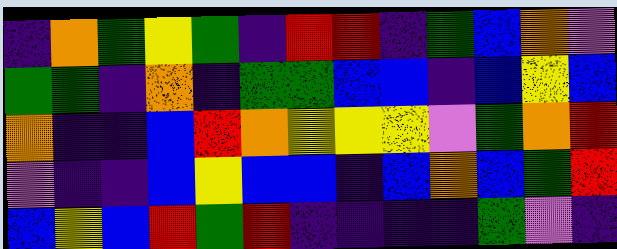[["indigo", "orange", "green", "yellow", "green", "indigo", "red", "red", "indigo", "green", "blue", "orange", "violet"], ["green", "green", "indigo", "orange", "indigo", "green", "green", "blue", "blue", "indigo", "blue", "yellow", "blue"], ["orange", "indigo", "indigo", "blue", "red", "orange", "yellow", "yellow", "yellow", "violet", "green", "orange", "red"], ["violet", "indigo", "indigo", "blue", "yellow", "blue", "blue", "indigo", "blue", "orange", "blue", "green", "red"], ["blue", "yellow", "blue", "red", "green", "red", "indigo", "indigo", "indigo", "indigo", "green", "violet", "indigo"]]